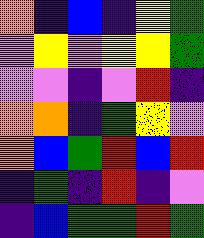[["orange", "indigo", "blue", "indigo", "yellow", "green"], ["violet", "yellow", "violet", "yellow", "yellow", "green"], ["violet", "violet", "indigo", "violet", "red", "indigo"], ["orange", "orange", "indigo", "green", "yellow", "violet"], ["orange", "blue", "green", "red", "blue", "red"], ["indigo", "green", "indigo", "red", "indigo", "violet"], ["indigo", "blue", "green", "green", "red", "green"]]